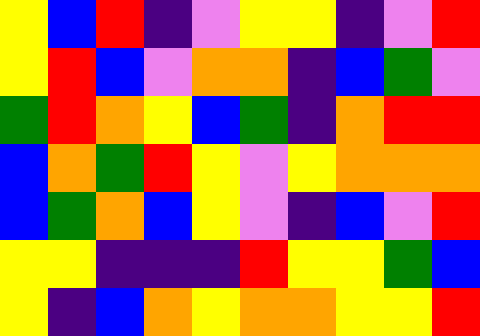[["yellow", "blue", "red", "indigo", "violet", "yellow", "yellow", "indigo", "violet", "red"], ["yellow", "red", "blue", "violet", "orange", "orange", "indigo", "blue", "green", "violet"], ["green", "red", "orange", "yellow", "blue", "green", "indigo", "orange", "red", "red"], ["blue", "orange", "green", "red", "yellow", "violet", "yellow", "orange", "orange", "orange"], ["blue", "green", "orange", "blue", "yellow", "violet", "indigo", "blue", "violet", "red"], ["yellow", "yellow", "indigo", "indigo", "indigo", "red", "yellow", "yellow", "green", "blue"], ["yellow", "indigo", "blue", "orange", "yellow", "orange", "orange", "yellow", "yellow", "red"]]